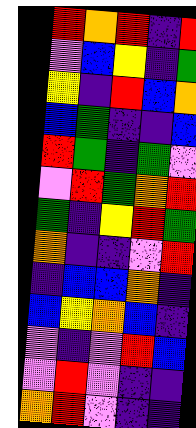[["red", "orange", "red", "indigo", "red"], ["violet", "blue", "yellow", "indigo", "green"], ["yellow", "indigo", "red", "blue", "orange"], ["blue", "green", "indigo", "indigo", "blue"], ["red", "green", "indigo", "green", "violet"], ["violet", "red", "green", "orange", "red"], ["green", "indigo", "yellow", "red", "green"], ["orange", "indigo", "indigo", "violet", "red"], ["indigo", "blue", "blue", "orange", "indigo"], ["blue", "yellow", "orange", "blue", "indigo"], ["violet", "indigo", "violet", "red", "blue"], ["violet", "red", "violet", "indigo", "indigo"], ["orange", "red", "violet", "indigo", "indigo"]]